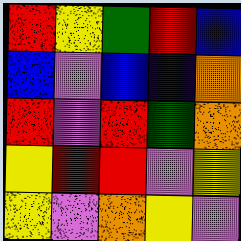[["red", "yellow", "green", "red", "blue"], ["blue", "violet", "blue", "indigo", "orange"], ["red", "violet", "red", "green", "orange"], ["yellow", "red", "red", "violet", "yellow"], ["yellow", "violet", "orange", "yellow", "violet"]]